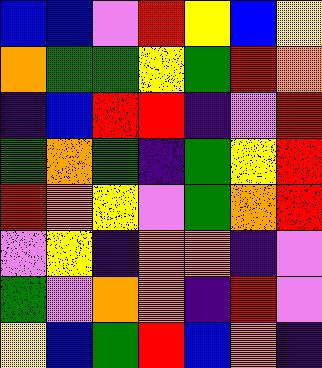[["blue", "blue", "violet", "red", "yellow", "blue", "yellow"], ["orange", "green", "green", "yellow", "green", "red", "orange"], ["indigo", "blue", "red", "red", "indigo", "violet", "red"], ["green", "orange", "green", "indigo", "green", "yellow", "red"], ["red", "orange", "yellow", "violet", "green", "orange", "red"], ["violet", "yellow", "indigo", "orange", "orange", "indigo", "violet"], ["green", "violet", "orange", "orange", "indigo", "red", "violet"], ["yellow", "blue", "green", "red", "blue", "orange", "indigo"]]